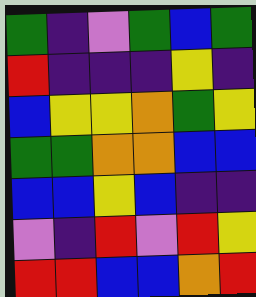[["green", "indigo", "violet", "green", "blue", "green"], ["red", "indigo", "indigo", "indigo", "yellow", "indigo"], ["blue", "yellow", "yellow", "orange", "green", "yellow"], ["green", "green", "orange", "orange", "blue", "blue"], ["blue", "blue", "yellow", "blue", "indigo", "indigo"], ["violet", "indigo", "red", "violet", "red", "yellow"], ["red", "red", "blue", "blue", "orange", "red"]]